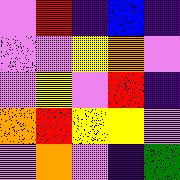[["violet", "red", "indigo", "blue", "indigo"], ["violet", "violet", "yellow", "orange", "violet"], ["violet", "yellow", "violet", "red", "indigo"], ["orange", "red", "yellow", "yellow", "violet"], ["violet", "orange", "violet", "indigo", "green"]]